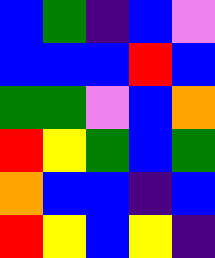[["blue", "green", "indigo", "blue", "violet"], ["blue", "blue", "blue", "red", "blue"], ["green", "green", "violet", "blue", "orange"], ["red", "yellow", "green", "blue", "green"], ["orange", "blue", "blue", "indigo", "blue"], ["red", "yellow", "blue", "yellow", "indigo"]]